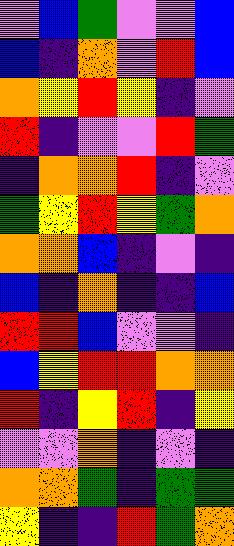[["violet", "blue", "green", "violet", "violet", "blue"], ["blue", "indigo", "orange", "violet", "red", "blue"], ["orange", "yellow", "red", "yellow", "indigo", "violet"], ["red", "indigo", "violet", "violet", "red", "green"], ["indigo", "orange", "orange", "red", "indigo", "violet"], ["green", "yellow", "red", "yellow", "green", "orange"], ["orange", "orange", "blue", "indigo", "violet", "indigo"], ["blue", "indigo", "orange", "indigo", "indigo", "blue"], ["red", "red", "blue", "violet", "violet", "indigo"], ["blue", "yellow", "red", "red", "orange", "orange"], ["red", "indigo", "yellow", "red", "indigo", "yellow"], ["violet", "violet", "orange", "indigo", "violet", "indigo"], ["orange", "orange", "green", "indigo", "green", "green"], ["yellow", "indigo", "indigo", "red", "green", "orange"]]